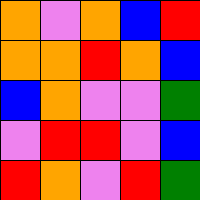[["orange", "violet", "orange", "blue", "red"], ["orange", "orange", "red", "orange", "blue"], ["blue", "orange", "violet", "violet", "green"], ["violet", "red", "red", "violet", "blue"], ["red", "orange", "violet", "red", "green"]]